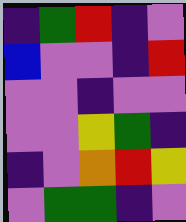[["indigo", "green", "red", "indigo", "violet"], ["blue", "violet", "violet", "indigo", "red"], ["violet", "violet", "indigo", "violet", "violet"], ["violet", "violet", "yellow", "green", "indigo"], ["indigo", "violet", "orange", "red", "yellow"], ["violet", "green", "green", "indigo", "violet"]]